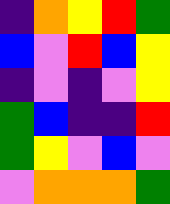[["indigo", "orange", "yellow", "red", "green"], ["blue", "violet", "red", "blue", "yellow"], ["indigo", "violet", "indigo", "violet", "yellow"], ["green", "blue", "indigo", "indigo", "red"], ["green", "yellow", "violet", "blue", "violet"], ["violet", "orange", "orange", "orange", "green"]]